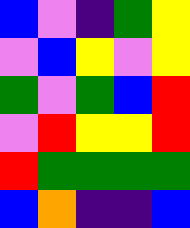[["blue", "violet", "indigo", "green", "yellow"], ["violet", "blue", "yellow", "violet", "yellow"], ["green", "violet", "green", "blue", "red"], ["violet", "red", "yellow", "yellow", "red"], ["red", "green", "green", "green", "green"], ["blue", "orange", "indigo", "indigo", "blue"]]